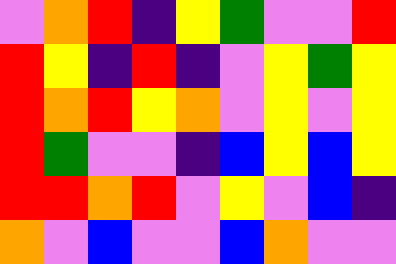[["violet", "orange", "red", "indigo", "yellow", "green", "violet", "violet", "red"], ["red", "yellow", "indigo", "red", "indigo", "violet", "yellow", "green", "yellow"], ["red", "orange", "red", "yellow", "orange", "violet", "yellow", "violet", "yellow"], ["red", "green", "violet", "violet", "indigo", "blue", "yellow", "blue", "yellow"], ["red", "red", "orange", "red", "violet", "yellow", "violet", "blue", "indigo"], ["orange", "violet", "blue", "violet", "violet", "blue", "orange", "violet", "violet"]]